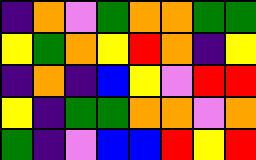[["indigo", "orange", "violet", "green", "orange", "orange", "green", "green"], ["yellow", "green", "orange", "yellow", "red", "orange", "indigo", "yellow"], ["indigo", "orange", "indigo", "blue", "yellow", "violet", "red", "red"], ["yellow", "indigo", "green", "green", "orange", "orange", "violet", "orange"], ["green", "indigo", "violet", "blue", "blue", "red", "yellow", "red"]]